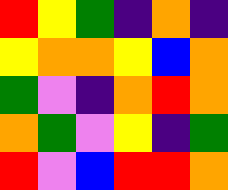[["red", "yellow", "green", "indigo", "orange", "indigo"], ["yellow", "orange", "orange", "yellow", "blue", "orange"], ["green", "violet", "indigo", "orange", "red", "orange"], ["orange", "green", "violet", "yellow", "indigo", "green"], ["red", "violet", "blue", "red", "red", "orange"]]